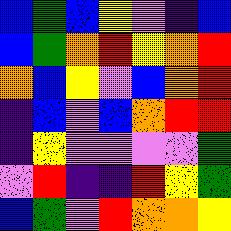[["blue", "green", "blue", "yellow", "violet", "indigo", "blue"], ["blue", "green", "orange", "red", "yellow", "orange", "red"], ["orange", "blue", "yellow", "violet", "blue", "orange", "red"], ["indigo", "blue", "violet", "blue", "orange", "red", "red"], ["indigo", "yellow", "violet", "violet", "violet", "violet", "green"], ["violet", "red", "indigo", "indigo", "red", "yellow", "green"], ["blue", "green", "violet", "red", "orange", "orange", "yellow"]]